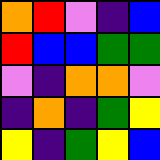[["orange", "red", "violet", "indigo", "blue"], ["red", "blue", "blue", "green", "green"], ["violet", "indigo", "orange", "orange", "violet"], ["indigo", "orange", "indigo", "green", "yellow"], ["yellow", "indigo", "green", "yellow", "blue"]]